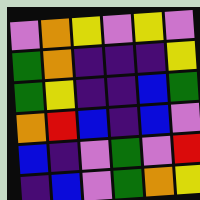[["violet", "orange", "yellow", "violet", "yellow", "violet"], ["green", "orange", "indigo", "indigo", "indigo", "yellow"], ["green", "yellow", "indigo", "indigo", "blue", "green"], ["orange", "red", "blue", "indigo", "blue", "violet"], ["blue", "indigo", "violet", "green", "violet", "red"], ["indigo", "blue", "violet", "green", "orange", "yellow"]]